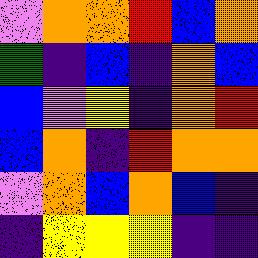[["violet", "orange", "orange", "red", "blue", "orange"], ["green", "indigo", "blue", "indigo", "orange", "blue"], ["blue", "violet", "yellow", "indigo", "orange", "red"], ["blue", "orange", "indigo", "red", "orange", "orange"], ["violet", "orange", "blue", "orange", "blue", "indigo"], ["indigo", "yellow", "yellow", "yellow", "indigo", "indigo"]]